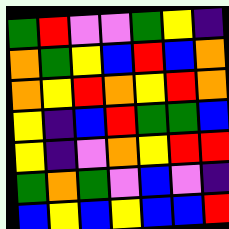[["green", "red", "violet", "violet", "green", "yellow", "indigo"], ["orange", "green", "yellow", "blue", "red", "blue", "orange"], ["orange", "yellow", "red", "orange", "yellow", "red", "orange"], ["yellow", "indigo", "blue", "red", "green", "green", "blue"], ["yellow", "indigo", "violet", "orange", "yellow", "red", "red"], ["green", "orange", "green", "violet", "blue", "violet", "indigo"], ["blue", "yellow", "blue", "yellow", "blue", "blue", "red"]]